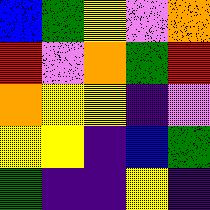[["blue", "green", "yellow", "violet", "orange"], ["red", "violet", "orange", "green", "red"], ["orange", "yellow", "yellow", "indigo", "violet"], ["yellow", "yellow", "indigo", "blue", "green"], ["green", "indigo", "indigo", "yellow", "indigo"]]